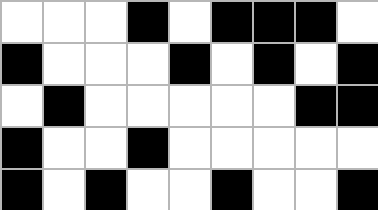[["white", "white", "white", "black", "white", "black", "black", "black", "white"], ["black", "white", "white", "white", "black", "white", "black", "white", "black"], ["white", "black", "white", "white", "white", "white", "white", "black", "black"], ["black", "white", "white", "black", "white", "white", "white", "white", "white"], ["black", "white", "black", "white", "white", "black", "white", "white", "black"]]